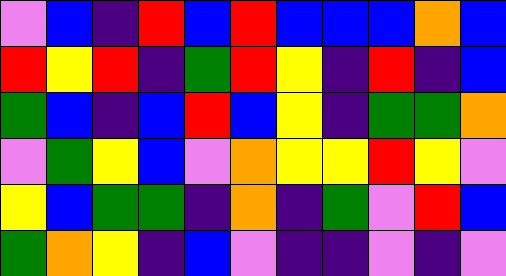[["violet", "blue", "indigo", "red", "blue", "red", "blue", "blue", "blue", "orange", "blue"], ["red", "yellow", "red", "indigo", "green", "red", "yellow", "indigo", "red", "indigo", "blue"], ["green", "blue", "indigo", "blue", "red", "blue", "yellow", "indigo", "green", "green", "orange"], ["violet", "green", "yellow", "blue", "violet", "orange", "yellow", "yellow", "red", "yellow", "violet"], ["yellow", "blue", "green", "green", "indigo", "orange", "indigo", "green", "violet", "red", "blue"], ["green", "orange", "yellow", "indigo", "blue", "violet", "indigo", "indigo", "violet", "indigo", "violet"]]